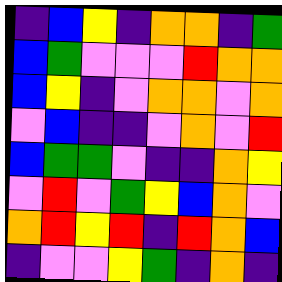[["indigo", "blue", "yellow", "indigo", "orange", "orange", "indigo", "green"], ["blue", "green", "violet", "violet", "violet", "red", "orange", "orange"], ["blue", "yellow", "indigo", "violet", "orange", "orange", "violet", "orange"], ["violet", "blue", "indigo", "indigo", "violet", "orange", "violet", "red"], ["blue", "green", "green", "violet", "indigo", "indigo", "orange", "yellow"], ["violet", "red", "violet", "green", "yellow", "blue", "orange", "violet"], ["orange", "red", "yellow", "red", "indigo", "red", "orange", "blue"], ["indigo", "violet", "violet", "yellow", "green", "indigo", "orange", "indigo"]]